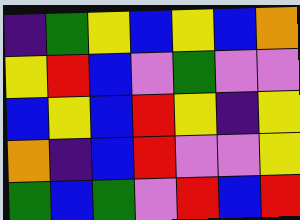[["indigo", "green", "yellow", "blue", "yellow", "blue", "orange"], ["yellow", "red", "blue", "violet", "green", "violet", "violet"], ["blue", "yellow", "blue", "red", "yellow", "indigo", "yellow"], ["orange", "indigo", "blue", "red", "violet", "violet", "yellow"], ["green", "blue", "green", "violet", "red", "blue", "red"]]